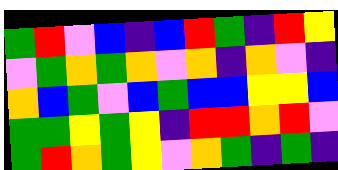[["green", "red", "violet", "blue", "indigo", "blue", "red", "green", "indigo", "red", "yellow"], ["violet", "green", "orange", "green", "orange", "violet", "orange", "indigo", "orange", "violet", "indigo"], ["orange", "blue", "green", "violet", "blue", "green", "blue", "blue", "yellow", "yellow", "blue"], ["green", "green", "yellow", "green", "yellow", "indigo", "red", "red", "orange", "red", "violet"], ["green", "red", "orange", "green", "yellow", "violet", "orange", "green", "indigo", "green", "indigo"]]